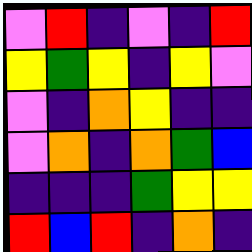[["violet", "red", "indigo", "violet", "indigo", "red"], ["yellow", "green", "yellow", "indigo", "yellow", "violet"], ["violet", "indigo", "orange", "yellow", "indigo", "indigo"], ["violet", "orange", "indigo", "orange", "green", "blue"], ["indigo", "indigo", "indigo", "green", "yellow", "yellow"], ["red", "blue", "red", "indigo", "orange", "indigo"]]